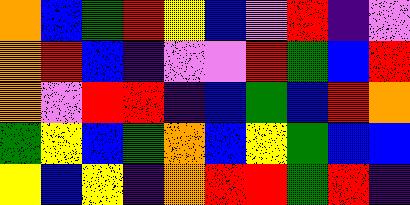[["orange", "blue", "green", "red", "yellow", "blue", "violet", "red", "indigo", "violet"], ["orange", "red", "blue", "indigo", "violet", "violet", "red", "green", "blue", "red"], ["orange", "violet", "red", "red", "indigo", "blue", "green", "blue", "red", "orange"], ["green", "yellow", "blue", "green", "orange", "blue", "yellow", "green", "blue", "blue"], ["yellow", "blue", "yellow", "indigo", "orange", "red", "red", "green", "red", "indigo"]]